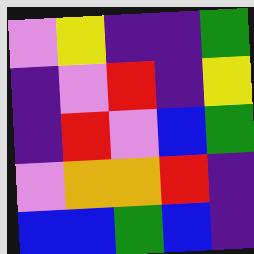[["violet", "yellow", "indigo", "indigo", "green"], ["indigo", "violet", "red", "indigo", "yellow"], ["indigo", "red", "violet", "blue", "green"], ["violet", "orange", "orange", "red", "indigo"], ["blue", "blue", "green", "blue", "indigo"]]